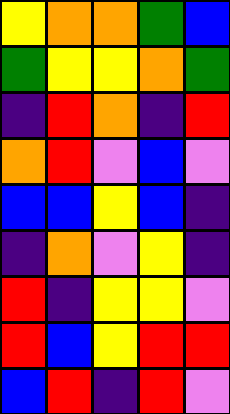[["yellow", "orange", "orange", "green", "blue"], ["green", "yellow", "yellow", "orange", "green"], ["indigo", "red", "orange", "indigo", "red"], ["orange", "red", "violet", "blue", "violet"], ["blue", "blue", "yellow", "blue", "indigo"], ["indigo", "orange", "violet", "yellow", "indigo"], ["red", "indigo", "yellow", "yellow", "violet"], ["red", "blue", "yellow", "red", "red"], ["blue", "red", "indigo", "red", "violet"]]